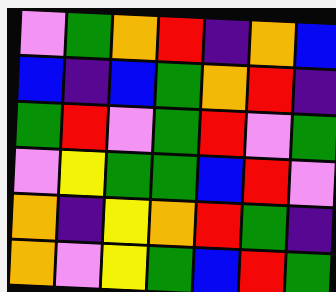[["violet", "green", "orange", "red", "indigo", "orange", "blue"], ["blue", "indigo", "blue", "green", "orange", "red", "indigo"], ["green", "red", "violet", "green", "red", "violet", "green"], ["violet", "yellow", "green", "green", "blue", "red", "violet"], ["orange", "indigo", "yellow", "orange", "red", "green", "indigo"], ["orange", "violet", "yellow", "green", "blue", "red", "green"]]